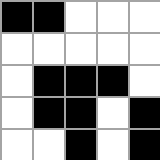[["black", "black", "white", "white", "white"], ["white", "white", "white", "white", "white"], ["white", "black", "black", "black", "white"], ["white", "black", "black", "white", "black"], ["white", "white", "black", "white", "black"]]